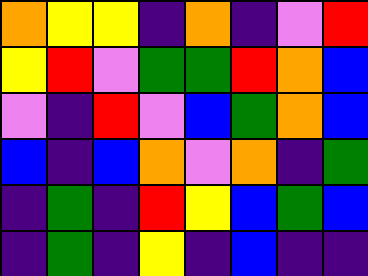[["orange", "yellow", "yellow", "indigo", "orange", "indigo", "violet", "red"], ["yellow", "red", "violet", "green", "green", "red", "orange", "blue"], ["violet", "indigo", "red", "violet", "blue", "green", "orange", "blue"], ["blue", "indigo", "blue", "orange", "violet", "orange", "indigo", "green"], ["indigo", "green", "indigo", "red", "yellow", "blue", "green", "blue"], ["indigo", "green", "indigo", "yellow", "indigo", "blue", "indigo", "indigo"]]